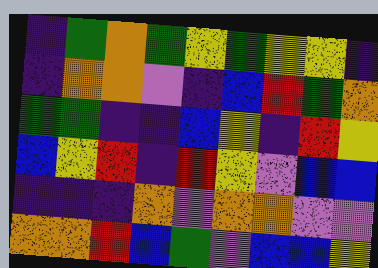[["indigo", "green", "orange", "green", "yellow", "green", "yellow", "yellow", "indigo"], ["indigo", "orange", "orange", "violet", "indigo", "blue", "red", "green", "orange"], ["green", "green", "indigo", "indigo", "blue", "yellow", "indigo", "red", "yellow"], ["blue", "yellow", "red", "indigo", "red", "yellow", "violet", "blue", "blue"], ["indigo", "indigo", "indigo", "orange", "violet", "orange", "orange", "violet", "violet"], ["orange", "orange", "red", "blue", "green", "violet", "blue", "blue", "yellow"]]